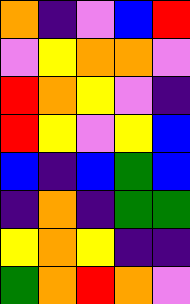[["orange", "indigo", "violet", "blue", "red"], ["violet", "yellow", "orange", "orange", "violet"], ["red", "orange", "yellow", "violet", "indigo"], ["red", "yellow", "violet", "yellow", "blue"], ["blue", "indigo", "blue", "green", "blue"], ["indigo", "orange", "indigo", "green", "green"], ["yellow", "orange", "yellow", "indigo", "indigo"], ["green", "orange", "red", "orange", "violet"]]